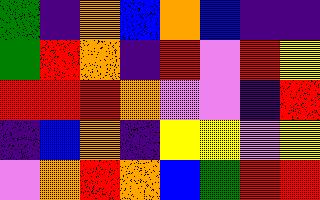[["green", "indigo", "orange", "blue", "orange", "blue", "indigo", "indigo"], ["green", "red", "orange", "indigo", "red", "violet", "red", "yellow"], ["red", "red", "red", "orange", "violet", "violet", "indigo", "red"], ["indigo", "blue", "orange", "indigo", "yellow", "yellow", "violet", "yellow"], ["violet", "orange", "red", "orange", "blue", "green", "red", "red"]]